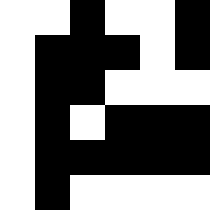[["white", "white", "black", "white", "white", "black"], ["white", "black", "black", "black", "white", "black"], ["white", "black", "black", "white", "white", "white"], ["white", "black", "white", "black", "black", "black"], ["white", "black", "black", "black", "black", "black"], ["white", "black", "white", "white", "white", "white"]]